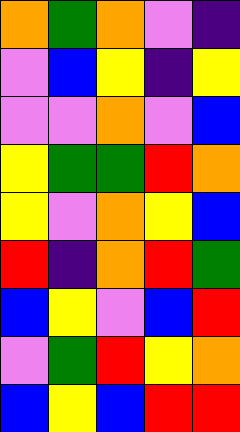[["orange", "green", "orange", "violet", "indigo"], ["violet", "blue", "yellow", "indigo", "yellow"], ["violet", "violet", "orange", "violet", "blue"], ["yellow", "green", "green", "red", "orange"], ["yellow", "violet", "orange", "yellow", "blue"], ["red", "indigo", "orange", "red", "green"], ["blue", "yellow", "violet", "blue", "red"], ["violet", "green", "red", "yellow", "orange"], ["blue", "yellow", "blue", "red", "red"]]